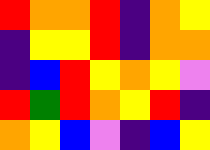[["red", "orange", "orange", "red", "indigo", "orange", "yellow"], ["indigo", "yellow", "yellow", "red", "indigo", "orange", "orange"], ["indigo", "blue", "red", "yellow", "orange", "yellow", "violet"], ["red", "green", "red", "orange", "yellow", "red", "indigo"], ["orange", "yellow", "blue", "violet", "indigo", "blue", "yellow"]]